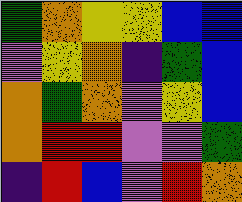[["green", "orange", "yellow", "yellow", "blue", "blue"], ["violet", "yellow", "orange", "indigo", "green", "blue"], ["orange", "green", "orange", "violet", "yellow", "blue"], ["orange", "red", "red", "violet", "violet", "green"], ["indigo", "red", "blue", "violet", "red", "orange"]]